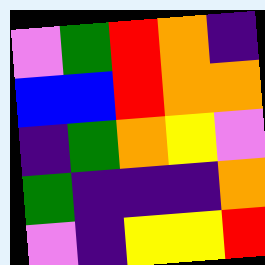[["violet", "green", "red", "orange", "indigo"], ["blue", "blue", "red", "orange", "orange"], ["indigo", "green", "orange", "yellow", "violet"], ["green", "indigo", "indigo", "indigo", "orange"], ["violet", "indigo", "yellow", "yellow", "red"]]